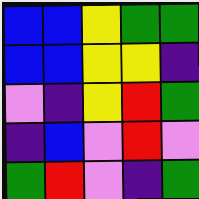[["blue", "blue", "yellow", "green", "green"], ["blue", "blue", "yellow", "yellow", "indigo"], ["violet", "indigo", "yellow", "red", "green"], ["indigo", "blue", "violet", "red", "violet"], ["green", "red", "violet", "indigo", "green"]]